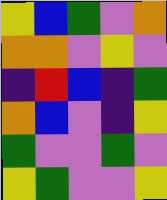[["yellow", "blue", "green", "violet", "orange"], ["orange", "orange", "violet", "yellow", "violet"], ["indigo", "red", "blue", "indigo", "green"], ["orange", "blue", "violet", "indigo", "yellow"], ["green", "violet", "violet", "green", "violet"], ["yellow", "green", "violet", "violet", "yellow"]]